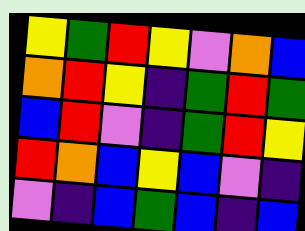[["yellow", "green", "red", "yellow", "violet", "orange", "blue"], ["orange", "red", "yellow", "indigo", "green", "red", "green"], ["blue", "red", "violet", "indigo", "green", "red", "yellow"], ["red", "orange", "blue", "yellow", "blue", "violet", "indigo"], ["violet", "indigo", "blue", "green", "blue", "indigo", "blue"]]